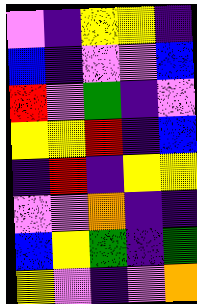[["violet", "indigo", "yellow", "yellow", "indigo"], ["blue", "indigo", "violet", "violet", "blue"], ["red", "violet", "green", "indigo", "violet"], ["yellow", "yellow", "red", "indigo", "blue"], ["indigo", "red", "indigo", "yellow", "yellow"], ["violet", "violet", "orange", "indigo", "indigo"], ["blue", "yellow", "green", "indigo", "green"], ["yellow", "violet", "indigo", "violet", "orange"]]